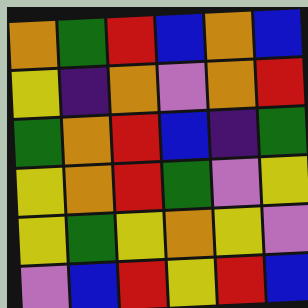[["orange", "green", "red", "blue", "orange", "blue"], ["yellow", "indigo", "orange", "violet", "orange", "red"], ["green", "orange", "red", "blue", "indigo", "green"], ["yellow", "orange", "red", "green", "violet", "yellow"], ["yellow", "green", "yellow", "orange", "yellow", "violet"], ["violet", "blue", "red", "yellow", "red", "blue"]]